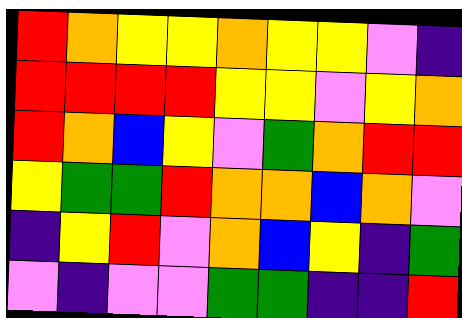[["red", "orange", "yellow", "yellow", "orange", "yellow", "yellow", "violet", "indigo"], ["red", "red", "red", "red", "yellow", "yellow", "violet", "yellow", "orange"], ["red", "orange", "blue", "yellow", "violet", "green", "orange", "red", "red"], ["yellow", "green", "green", "red", "orange", "orange", "blue", "orange", "violet"], ["indigo", "yellow", "red", "violet", "orange", "blue", "yellow", "indigo", "green"], ["violet", "indigo", "violet", "violet", "green", "green", "indigo", "indigo", "red"]]